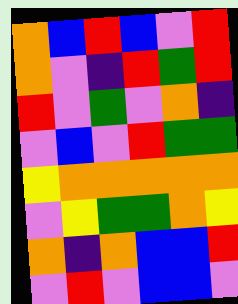[["orange", "blue", "red", "blue", "violet", "red"], ["orange", "violet", "indigo", "red", "green", "red"], ["red", "violet", "green", "violet", "orange", "indigo"], ["violet", "blue", "violet", "red", "green", "green"], ["yellow", "orange", "orange", "orange", "orange", "orange"], ["violet", "yellow", "green", "green", "orange", "yellow"], ["orange", "indigo", "orange", "blue", "blue", "red"], ["violet", "red", "violet", "blue", "blue", "violet"]]